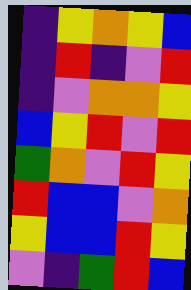[["indigo", "yellow", "orange", "yellow", "blue"], ["indigo", "red", "indigo", "violet", "red"], ["indigo", "violet", "orange", "orange", "yellow"], ["blue", "yellow", "red", "violet", "red"], ["green", "orange", "violet", "red", "yellow"], ["red", "blue", "blue", "violet", "orange"], ["yellow", "blue", "blue", "red", "yellow"], ["violet", "indigo", "green", "red", "blue"]]